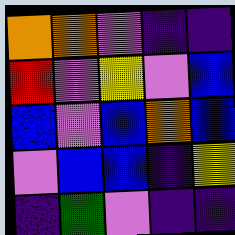[["orange", "orange", "violet", "indigo", "indigo"], ["red", "violet", "yellow", "violet", "blue"], ["blue", "violet", "blue", "orange", "blue"], ["violet", "blue", "blue", "indigo", "yellow"], ["indigo", "green", "violet", "indigo", "indigo"]]